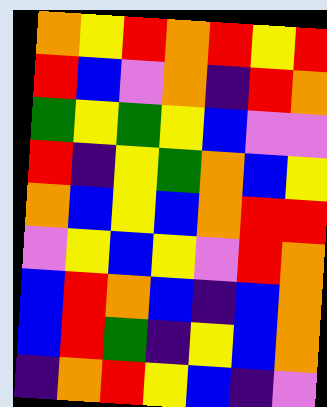[["orange", "yellow", "red", "orange", "red", "yellow", "red"], ["red", "blue", "violet", "orange", "indigo", "red", "orange"], ["green", "yellow", "green", "yellow", "blue", "violet", "violet"], ["red", "indigo", "yellow", "green", "orange", "blue", "yellow"], ["orange", "blue", "yellow", "blue", "orange", "red", "red"], ["violet", "yellow", "blue", "yellow", "violet", "red", "orange"], ["blue", "red", "orange", "blue", "indigo", "blue", "orange"], ["blue", "red", "green", "indigo", "yellow", "blue", "orange"], ["indigo", "orange", "red", "yellow", "blue", "indigo", "violet"]]